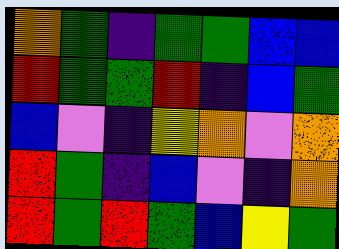[["orange", "green", "indigo", "green", "green", "blue", "blue"], ["red", "green", "green", "red", "indigo", "blue", "green"], ["blue", "violet", "indigo", "yellow", "orange", "violet", "orange"], ["red", "green", "indigo", "blue", "violet", "indigo", "orange"], ["red", "green", "red", "green", "blue", "yellow", "green"]]